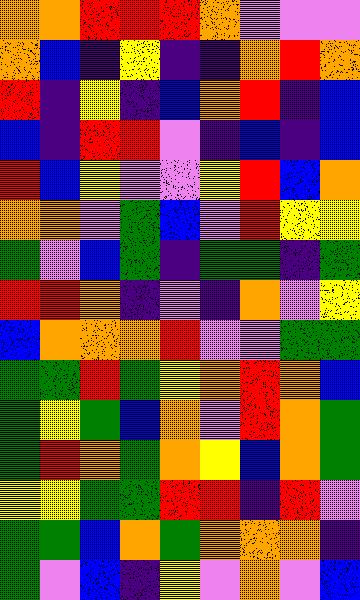[["orange", "orange", "red", "red", "red", "orange", "violet", "violet", "violet"], ["orange", "blue", "indigo", "yellow", "indigo", "indigo", "orange", "red", "orange"], ["red", "indigo", "yellow", "indigo", "blue", "orange", "red", "indigo", "blue"], ["blue", "indigo", "red", "red", "violet", "indigo", "blue", "indigo", "blue"], ["red", "blue", "yellow", "violet", "violet", "yellow", "red", "blue", "orange"], ["orange", "orange", "violet", "green", "blue", "violet", "red", "yellow", "yellow"], ["green", "violet", "blue", "green", "indigo", "green", "green", "indigo", "green"], ["red", "red", "orange", "indigo", "violet", "indigo", "orange", "violet", "yellow"], ["blue", "orange", "orange", "orange", "red", "violet", "violet", "green", "green"], ["green", "green", "red", "green", "yellow", "orange", "red", "orange", "blue"], ["green", "yellow", "green", "blue", "orange", "violet", "red", "orange", "green"], ["green", "red", "orange", "green", "orange", "yellow", "blue", "orange", "green"], ["yellow", "yellow", "green", "green", "red", "red", "indigo", "red", "violet"], ["green", "green", "blue", "orange", "green", "orange", "orange", "orange", "indigo"], ["green", "violet", "blue", "indigo", "yellow", "violet", "orange", "violet", "blue"]]